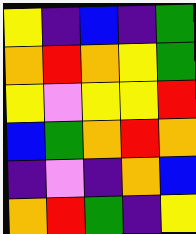[["yellow", "indigo", "blue", "indigo", "green"], ["orange", "red", "orange", "yellow", "green"], ["yellow", "violet", "yellow", "yellow", "red"], ["blue", "green", "orange", "red", "orange"], ["indigo", "violet", "indigo", "orange", "blue"], ["orange", "red", "green", "indigo", "yellow"]]